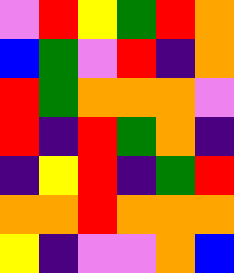[["violet", "red", "yellow", "green", "red", "orange"], ["blue", "green", "violet", "red", "indigo", "orange"], ["red", "green", "orange", "orange", "orange", "violet"], ["red", "indigo", "red", "green", "orange", "indigo"], ["indigo", "yellow", "red", "indigo", "green", "red"], ["orange", "orange", "red", "orange", "orange", "orange"], ["yellow", "indigo", "violet", "violet", "orange", "blue"]]